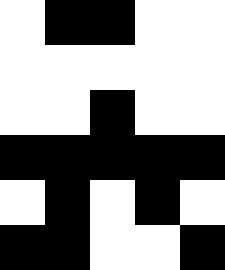[["white", "black", "black", "white", "white"], ["white", "white", "white", "white", "white"], ["white", "white", "black", "white", "white"], ["black", "black", "black", "black", "black"], ["white", "black", "white", "black", "white"], ["black", "black", "white", "white", "black"]]